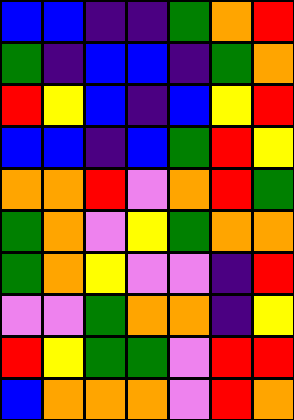[["blue", "blue", "indigo", "indigo", "green", "orange", "red"], ["green", "indigo", "blue", "blue", "indigo", "green", "orange"], ["red", "yellow", "blue", "indigo", "blue", "yellow", "red"], ["blue", "blue", "indigo", "blue", "green", "red", "yellow"], ["orange", "orange", "red", "violet", "orange", "red", "green"], ["green", "orange", "violet", "yellow", "green", "orange", "orange"], ["green", "orange", "yellow", "violet", "violet", "indigo", "red"], ["violet", "violet", "green", "orange", "orange", "indigo", "yellow"], ["red", "yellow", "green", "green", "violet", "red", "red"], ["blue", "orange", "orange", "orange", "violet", "red", "orange"]]